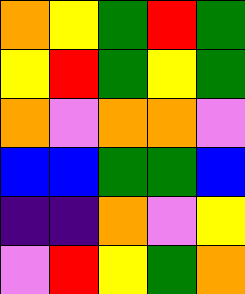[["orange", "yellow", "green", "red", "green"], ["yellow", "red", "green", "yellow", "green"], ["orange", "violet", "orange", "orange", "violet"], ["blue", "blue", "green", "green", "blue"], ["indigo", "indigo", "orange", "violet", "yellow"], ["violet", "red", "yellow", "green", "orange"]]